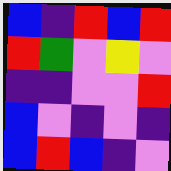[["blue", "indigo", "red", "blue", "red"], ["red", "green", "violet", "yellow", "violet"], ["indigo", "indigo", "violet", "violet", "red"], ["blue", "violet", "indigo", "violet", "indigo"], ["blue", "red", "blue", "indigo", "violet"]]